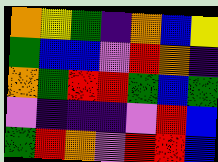[["orange", "yellow", "green", "indigo", "orange", "blue", "yellow"], ["green", "blue", "blue", "violet", "red", "orange", "indigo"], ["orange", "green", "red", "red", "green", "blue", "green"], ["violet", "indigo", "indigo", "indigo", "violet", "red", "blue"], ["green", "red", "orange", "violet", "red", "red", "blue"]]